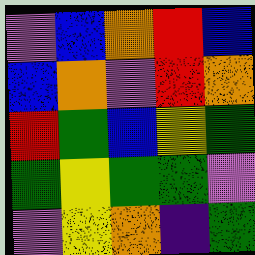[["violet", "blue", "orange", "red", "blue"], ["blue", "orange", "violet", "red", "orange"], ["red", "green", "blue", "yellow", "green"], ["green", "yellow", "green", "green", "violet"], ["violet", "yellow", "orange", "indigo", "green"]]